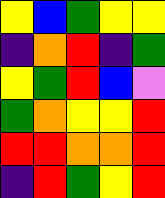[["yellow", "blue", "green", "yellow", "yellow"], ["indigo", "orange", "red", "indigo", "green"], ["yellow", "green", "red", "blue", "violet"], ["green", "orange", "yellow", "yellow", "red"], ["red", "red", "orange", "orange", "red"], ["indigo", "red", "green", "yellow", "red"]]